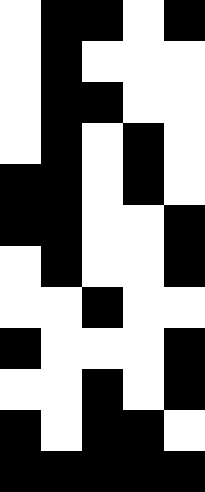[["white", "black", "black", "white", "black"], ["white", "black", "white", "white", "white"], ["white", "black", "black", "white", "white"], ["white", "black", "white", "black", "white"], ["black", "black", "white", "black", "white"], ["black", "black", "white", "white", "black"], ["white", "black", "white", "white", "black"], ["white", "white", "black", "white", "white"], ["black", "white", "white", "white", "black"], ["white", "white", "black", "white", "black"], ["black", "white", "black", "black", "white"], ["black", "black", "black", "black", "black"]]